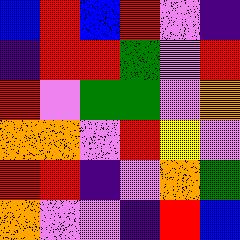[["blue", "red", "blue", "red", "violet", "indigo"], ["indigo", "red", "red", "green", "violet", "red"], ["red", "violet", "green", "green", "violet", "orange"], ["orange", "orange", "violet", "red", "yellow", "violet"], ["red", "red", "indigo", "violet", "orange", "green"], ["orange", "violet", "violet", "indigo", "red", "blue"]]